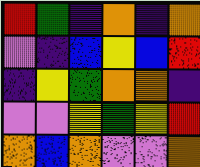[["red", "green", "indigo", "orange", "indigo", "orange"], ["violet", "indigo", "blue", "yellow", "blue", "red"], ["indigo", "yellow", "green", "orange", "orange", "indigo"], ["violet", "violet", "yellow", "green", "yellow", "red"], ["orange", "blue", "orange", "violet", "violet", "orange"]]